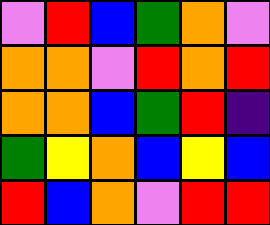[["violet", "red", "blue", "green", "orange", "violet"], ["orange", "orange", "violet", "red", "orange", "red"], ["orange", "orange", "blue", "green", "red", "indigo"], ["green", "yellow", "orange", "blue", "yellow", "blue"], ["red", "blue", "orange", "violet", "red", "red"]]